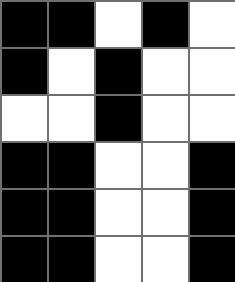[["black", "black", "white", "black", "white"], ["black", "white", "black", "white", "white"], ["white", "white", "black", "white", "white"], ["black", "black", "white", "white", "black"], ["black", "black", "white", "white", "black"], ["black", "black", "white", "white", "black"]]